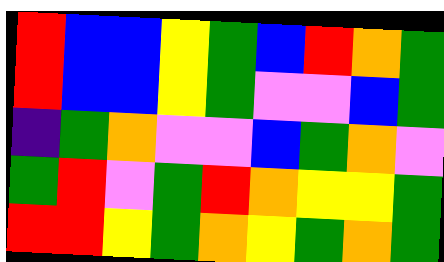[["red", "blue", "blue", "yellow", "green", "blue", "red", "orange", "green"], ["red", "blue", "blue", "yellow", "green", "violet", "violet", "blue", "green"], ["indigo", "green", "orange", "violet", "violet", "blue", "green", "orange", "violet"], ["green", "red", "violet", "green", "red", "orange", "yellow", "yellow", "green"], ["red", "red", "yellow", "green", "orange", "yellow", "green", "orange", "green"]]